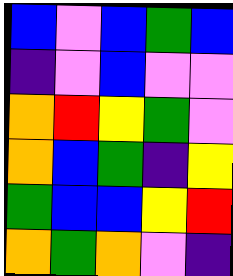[["blue", "violet", "blue", "green", "blue"], ["indigo", "violet", "blue", "violet", "violet"], ["orange", "red", "yellow", "green", "violet"], ["orange", "blue", "green", "indigo", "yellow"], ["green", "blue", "blue", "yellow", "red"], ["orange", "green", "orange", "violet", "indigo"]]